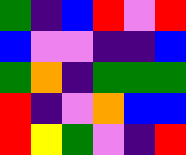[["green", "indigo", "blue", "red", "violet", "red"], ["blue", "violet", "violet", "indigo", "indigo", "blue"], ["green", "orange", "indigo", "green", "green", "green"], ["red", "indigo", "violet", "orange", "blue", "blue"], ["red", "yellow", "green", "violet", "indigo", "red"]]